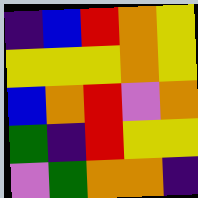[["indigo", "blue", "red", "orange", "yellow"], ["yellow", "yellow", "yellow", "orange", "yellow"], ["blue", "orange", "red", "violet", "orange"], ["green", "indigo", "red", "yellow", "yellow"], ["violet", "green", "orange", "orange", "indigo"]]